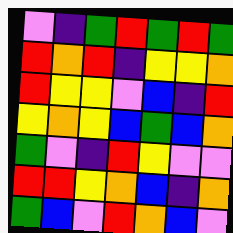[["violet", "indigo", "green", "red", "green", "red", "green"], ["red", "orange", "red", "indigo", "yellow", "yellow", "orange"], ["red", "yellow", "yellow", "violet", "blue", "indigo", "red"], ["yellow", "orange", "yellow", "blue", "green", "blue", "orange"], ["green", "violet", "indigo", "red", "yellow", "violet", "violet"], ["red", "red", "yellow", "orange", "blue", "indigo", "orange"], ["green", "blue", "violet", "red", "orange", "blue", "violet"]]